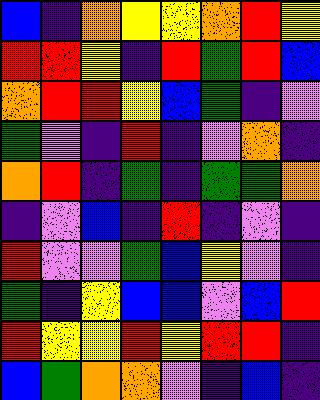[["blue", "indigo", "orange", "yellow", "yellow", "orange", "red", "yellow"], ["red", "red", "yellow", "indigo", "red", "green", "red", "blue"], ["orange", "red", "red", "yellow", "blue", "green", "indigo", "violet"], ["green", "violet", "indigo", "red", "indigo", "violet", "orange", "indigo"], ["orange", "red", "indigo", "green", "indigo", "green", "green", "orange"], ["indigo", "violet", "blue", "indigo", "red", "indigo", "violet", "indigo"], ["red", "violet", "violet", "green", "blue", "yellow", "violet", "indigo"], ["green", "indigo", "yellow", "blue", "blue", "violet", "blue", "red"], ["red", "yellow", "yellow", "red", "yellow", "red", "red", "indigo"], ["blue", "green", "orange", "orange", "violet", "indigo", "blue", "indigo"]]